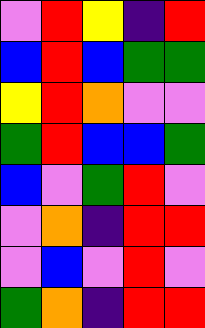[["violet", "red", "yellow", "indigo", "red"], ["blue", "red", "blue", "green", "green"], ["yellow", "red", "orange", "violet", "violet"], ["green", "red", "blue", "blue", "green"], ["blue", "violet", "green", "red", "violet"], ["violet", "orange", "indigo", "red", "red"], ["violet", "blue", "violet", "red", "violet"], ["green", "orange", "indigo", "red", "red"]]